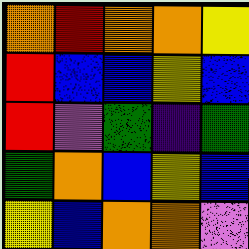[["orange", "red", "orange", "orange", "yellow"], ["red", "blue", "blue", "yellow", "blue"], ["red", "violet", "green", "indigo", "green"], ["green", "orange", "blue", "yellow", "blue"], ["yellow", "blue", "orange", "orange", "violet"]]